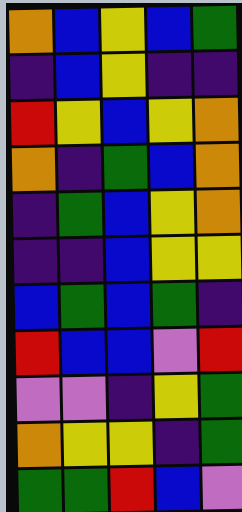[["orange", "blue", "yellow", "blue", "green"], ["indigo", "blue", "yellow", "indigo", "indigo"], ["red", "yellow", "blue", "yellow", "orange"], ["orange", "indigo", "green", "blue", "orange"], ["indigo", "green", "blue", "yellow", "orange"], ["indigo", "indigo", "blue", "yellow", "yellow"], ["blue", "green", "blue", "green", "indigo"], ["red", "blue", "blue", "violet", "red"], ["violet", "violet", "indigo", "yellow", "green"], ["orange", "yellow", "yellow", "indigo", "green"], ["green", "green", "red", "blue", "violet"]]